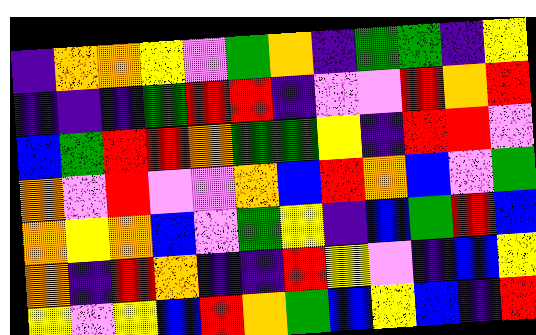[["indigo", "orange", "orange", "yellow", "violet", "green", "orange", "indigo", "green", "green", "indigo", "yellow"], ["indigo", "indigo", "indigo", "green", "red", "red", "indigo", "violet", "violet", "red", "orange", "red"], ["blue", "green", "red", "red", "orange", "green", "green", "yellow", "indigo", "red", "red", "violet"], ["orange", "violet", "red", "violet", "violet", "orange", "blue", "red", "orange", "blue", "violet", "green"], ["orange", "yellow", "orange", "blue", "violet", "green", "yellow", "indigo", "blue", "green", "red", "blue"], ["orange", "indigo", "red", "orange", "indigo", "indigo", "red", "yellow", "violet", "indigo", "blue", "yellow"], ["yellow", "violet", "yellow", "blue", "red", "orange", "green", "blue", "yellow", "blue", "indigo", "red"]]